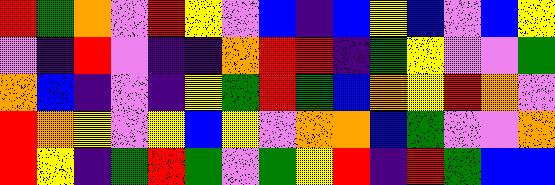[["red", "green", "orange", "violet", "red", "yellow", "violet", "blue", "indigo", "blue", "yellow", "blue", "violet", "blue", "yellow"], ["violet", "indigo", "red", "violet", "indigo", "indigo", "orange", "red", "red", "indigo", "green", "yellow", "violet", "violet", "green"], ["orange", "blue", "indigo", "violet", "indigo", "yellow", "green", "red", "green", "blue", "orange", "yellow", "red", "orange", "violet"], ["red", "orange", "yellow", "violet", "yellow", "blue", "yellow", "violet", "orange", "orange", "blue", "green", "violet", "violet", "orange"], ["red", "yellow", "indigo", "green", "red", "green", "violet", "green", "yellow", "red", "indigo", "red", "green", "blue", "blue"]]